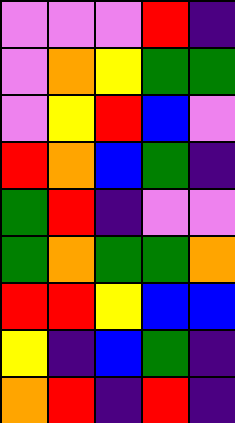[["violet", "violet", "violet", "red", "indigo"], ["violet", "orange", "yellow", "green", "green"], ["violet", "yellow", "red", "blue", "violet"], ["red", "orange", "blue", "green", "indigo"], ["green", "red", "indigo", "violet", "violet"], ["green", "orange", "green", "green", "orange"], ["red", "red", "yellow", "blue", "blue"], ["yellow", "indigo", "blue", "green", "indigo"], ["orange", "red", "indigo", "red", "indigo"]]